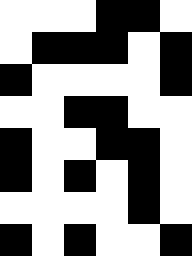[["white", "white", "white", "black", "black", "white"], ["white", "black", "black", "black", "white", "black"], ["black", "white", "white", "white", "white", "black"], ["white", "white", "black", "black", "white", "white"], ["black", "white", "white", "black", "black", "white"], ["black", "white", "black", "white", "black", "white"], ["white", "white", "white", "white", "black", "white"], ["black", "white", "black", "white", "white", "black"]]